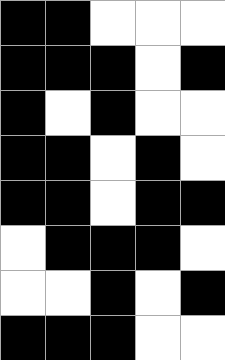[["black", "black", "white", "white", "white"], ["black", "black", "black", "white", "black"], ["black", "white", "black", "white", "white"], ["black", "black", "white", "black", "white"], ["black", "black", "white", "black", "black"], ["white", "black", "black", "black", "white"], ["white", "white", "black", "white", "black"], ["black", "black", "black", "white", "white"]]